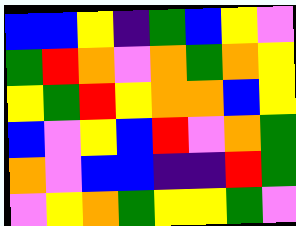[["blue", "blue", "yellow", "indigo", "green", "blue", "yellow", "violet"], ["green", "red", "orange", "violet", "orange", "green", "orange", "yellow"], ["yellow", "green", "red", "yellow", "orange", "orange", "blue", "yellow"], ["blue", "violet", "yellow", "blue", "red", "violet", "orange", "green"], ["orange", "violet", "blue", "blue", "indigo", "indigo", "red", "green"], ["violet", "yellow", "orange", "green", "yellow", "yellow", "green", "violet"]]